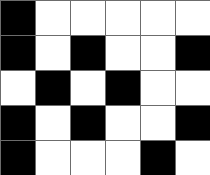[["black", "white", "white", "white", "white", "white"], ["black", "white", "black", "white", "white", "black"], ["white", "black", "white", "black", "white", "white"], ["black", "white", "black", "white", "white", "black"], ["black", "white", "white", "white", "black", "white"]]